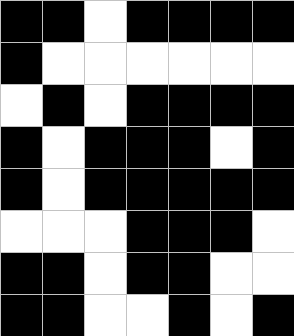[["black", "black", "white", "black", "black", "black", "black"], ["black", "white", "white", "white", "white", "white", "white"], ["white", "black", "white", "black", "black", "black", "black"], ["black", "white", "black", "black", "black", "white", "black"], ["black", "white", "black", "black", "black", "black", "black"], ["white", "white", "white", "black", "black", "black", "white"], ["black", "black", "white", "black", "black", "white", "white"], ["black", "black", "white", "white", "black", "white", "black"]]